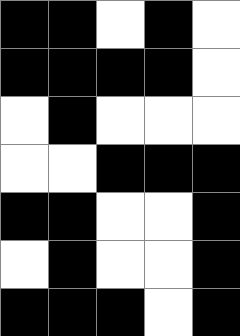[["black", "black", "white", "black", "white"], ["black", "black", "black", "black", "white"], ["white", "black", "white", "white", "white"], ["white", "white", "black", "black", "black"], ["black", "black", "white", "white", "black"], ["white", "black", "white", "white", "black"], ["black", "black", "black", "white", "black"]]